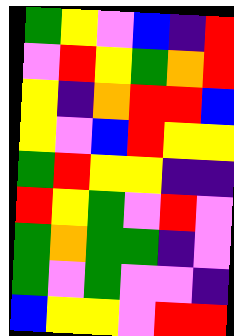[["green", "yellow", "violet", "blue", "indigo", "red"], ["violet", "red", "yellow", "green", "orange", "red"], ["yellow", "indigo", "orange", "red", "red", "blue"], ["yellow", "violet", "blue", "red", "yellow", "yellow"], ["green", "red", "yellow", "yellow", "indigo", "indigo"], ["red", "yellow", "green", "violet", "red", "violet"], ["green", "orange", "green", "green", "indigo", "violet"], ["green", "violet", "green", "violet", "violet", "indigo"], ["blue", "yellow", "yellow", "violet", "red", "red"]]